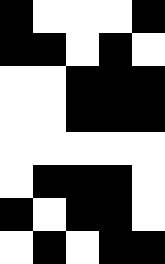[["black", "white", "white", "white", "black"], ["black", "black", "white", "black", "white"], ["white", "white", "black", "black", "black"], ["white", "white", "black", "black", "black"], ["white", "white", "white", "white", "white"], ["white", "black", "black", "black", "white"], ["black", "white", "black", "black", "white"], ["white", "black", "white", "black", "black"]]